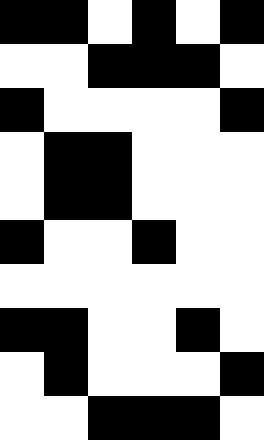[["black", "black", "white", "black", "white", "black"], ["white", "white", "black", "black", "black", "white"], ["black", "white", "white", "white", "white", "black"], ["white", "black", "black", "white", "white", "white"], ["white", "black", "black", "white", "white", "white"], ["black", "white", "white", "black", "white", "white"], ["white", "white", "white", "white", "white", "white"], ["black", "black", "white", "white", "black", "white"], ["white", "black", "white", "white", "white", "black"], ["white", "white", "black", "black", "black", "white"]]